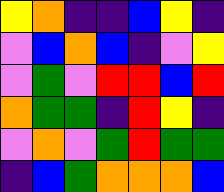[["yellow", "orange", "indigo", "indigo", "blue", "yellow", "indigo"], ["violet", "blue", "orange", "blue", "indigo", "violet", "yellow"], ["violet", "green", "violet", "red", "red", "blue", "red"], ["orange", "green", "green", "indigo", "red", "yellow", "indigo"], ["violet", "orange", "violet", "green", "red", "green", "green"], ["indigo", "blue", "green", "orange", "orange", "orange", "blue"]]